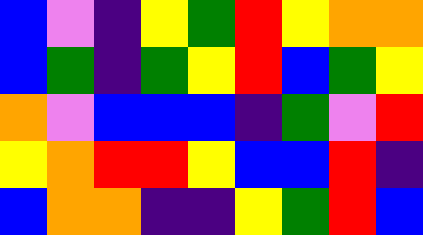[["blue", "violet", "indigo", "yellow", "green", "red", "yellow", "orange", "orange"], ["blue", "green", "indigo", "green", "yellow", "red", "blue", "green", "yellow"], ["orange", "violet", "blue", "blue", "blue", "indigo", "green", "violet", "red"], ["yellow", "orange", "red", "red", "yellow", "blue", "blue", "red", "indigo"], ["blue", "orange", "orange", "indigo", "indigo", "yellow", "green", "red", "blue"]]